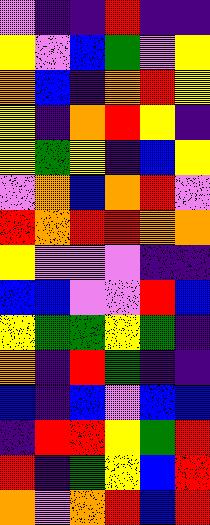[["violet", "indigo", "indigo", "red", "indigo", "indigo"], ["yellow", "violet", "blue", "green", "violet", "yellow"], ["orange", "blue", "indigo", "orange", "red", "yellow"], ["yellow", "indigo", "orange", "red", "yellow", "indigo"], ["yellow", "green", "yellow", "indigo", "blue", "yellow"], ["violet", "orange", "blue", "orange", "red", "violet"], ["red", "orange", "red", "red", "orange", "orange"], ["yellow", "violet", "violet", "violet", "indigo", "indigo"], ["blue", "blue", "violet", "violet", "red", "blue"], ["yellow", "green", "green", "yellow", "green", "indigo"], ["orange", "indigo", "red", "green", "indigo", "indigo"], ["blue", "indigo", "blue", "violet", "blue", "blue"], ["indigo", "red", "red", "yellow", "green", "red"], ["red", "indigo", "green", "yellow", "blue", "red"], ["orange", "violet", "orange", "red", "blue", "red"]]